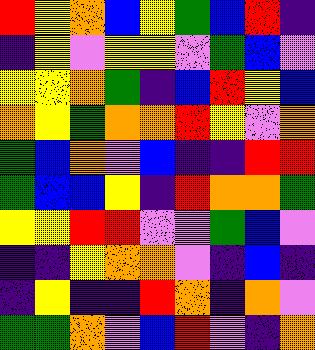[["red", "yellow", "orange", "blue", "yellow", "green", "blue", "red", "indigo"], ["indigo", "yellow", "violet", "yellow", "yellow", "violet", "green", "blue", "violet"], ["yellow", "yellow", "orange", "green", "indigo", "blue", "red", "yellow", "blue"], ["orange", "yellow", "green", "orange", "orange", "red", "yellow", "violet", "orange"], ["green", "blue", "orange", "violet", "blue", "indigo", "indigo", "red", "red"], ["green", "blue", "blue", "yellow", "indigo", "red", "orange", "orange", "green"], ["yellow", "yellow", "red", "red", "violet", "violet", "green", "blue", "violet"], ["indigo", "indigo", "yellow", "orange", "orange", "violet", "indigo", "blue", "indigo"], ["indigo", "yellow", "indigo", "indigo", "red", "orange", "indigo", "orange", "violet"], ["green", "green", "orange", "violet", "blue", "red", "violet", "indigo", "orange"]]